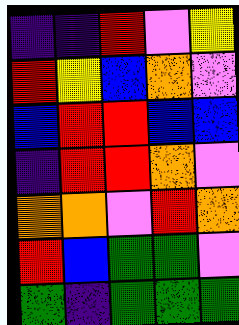[["indigo", "indigo", "red", "violet", "yellow"], ["red", "yellow", "blue", "orange", "violet"], ["blue", "red", "red", "blue", "blue"], ["indigo", "red", "red", "orange", "violet"], ["orange", "orange", "violet", "red", "orange"], ["red", "blue", "green", "green", "violet"], ["green", "indigo", "green", "green", "green"]]